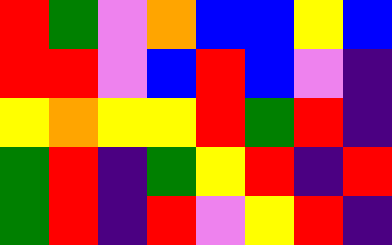[["red", "green", "violet", "orange", "blue", "blue", "yellow", "blue"], ["red", "red", "violet", "blue", "red", "blue", "violet", "indigo"], ["yellow", "orange", "yellow", "yellow", "red", "green", "red", "indigo"], ["green", "red", "indigo", "green", "yellow", "red", "indigo", "red"], ["green", "red", "indigo", "red", "violet", "yellow", "red", "indigo"]]